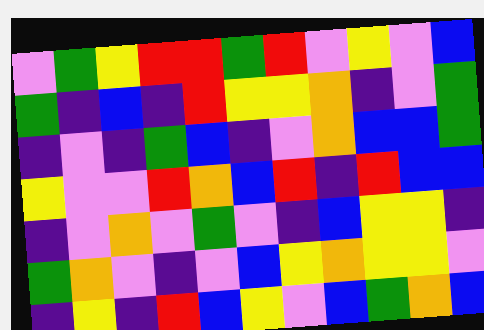[["violet", "green", "yellow", "red", "red", "green", "red", "violet", "yellow", "violet", "blue"], ["green", "indigo", "blue", "indigo", "red", "yellow", "yellow", "orange", "indigo", "violet", "green"], ["indigo", "violet", "indigo", "green", "blue", "indigo", "violet", "orange", "blue", "blue", "green"], ["yellow", "violet", "violet", "red", "orange", "blue", "red", "indigo", "red", "blue", "blue"], ["indigo", "violet", "orange", "violet", "green", "violet", "indigo", "blue", "yellow", "yellow", "indigo"], ["green", "orange", "violet", "indigo", "violet", "blue", "yellow", "orange", "yellow", "yellow", "violet"], ["indigo", "yellow", "indigo", "red", "blue", "yellow", "violet", "blue", "green", "orange", "blue"]]